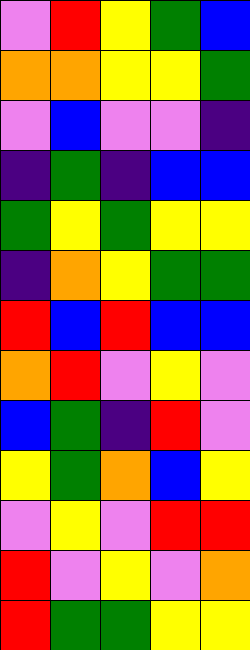[["violet", "red", "yellow", "green", "blue"], ["orange", "orange", "yellow", "yellow", "green"], ["violet", "blue", "violet", "violet", "indigo"], ["indigo", "green", "indigo", "blue", "blue"], ["green", "yellow", "green", "yellow", "yellow"], ["indigo", "orange", "yellow", "green", "green"], ["red", "blue", "red", "blue", "blue"], ["orange", "red", "violet", "yellow", "violet"], ["blue", "green", "indigo", "red", "violet"], ["yellow", "green", "orange", "blue", "yellow"], ["violet", "yellow", "violet", "red", "red"], ["red", "violet", "yellow", "violet", "orange"], ["red", "green", "green", "yellow", "yellow"]]